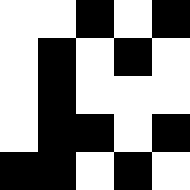[["white", "white", "black", "white", "black"], ["white", "black", "white", "black", "white"], ["white", "black", "white", "white", "white"], ["white", "black", "black", "white", "black"], ["black", "black", "white", "black", "white"]]